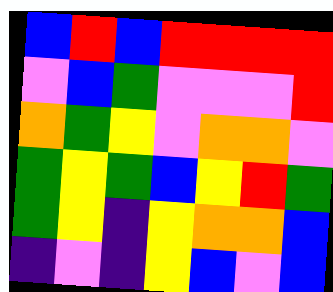[["blue", "red", "blue", "red", "red", "red", "red"], ["violet", "blue", "green", "violet", "violet", "violet", "red"], ["orange", "green", "yellow", "violet", "orange", "orange", "violet"], ["green", "yellow", "green", "blue", "yellow", "red", "green"], ["green", "yellow", "indigo", "yellow", "orange", "orange", "blue"], ["indigo", "violet", "indigo", "yellow", "blue", "violet", "blue"]]